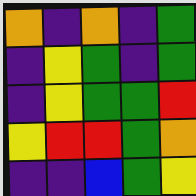[["orange", "indigo", "orange", "indigo", "green"], ["indigo", "yellow", "green", "indigo", "green"], ["indigo", "yellow", "green", "green", "red"], ["yellow", "red", "red", "green", "orange"], ["indigo", "indigo", "blue", "green", "yellow"]]